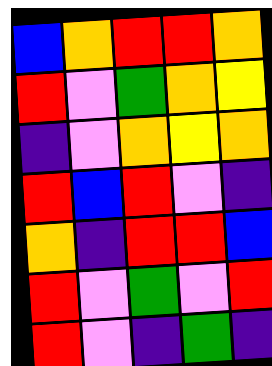[["blue", "orange", "red", "red", "orange"], ["red", "violet", "green", "orange", "yellow"], ["indigo", "violet", "orange", "yellow", "orange"], ["red", "blue", "red", "violet", "indigo"], ["orange", "indigo", "red", "red", "blue"], ["red", "violet", "green", "violet", "red"], ["red", "violet", "indigo", "green", "indigo"]]